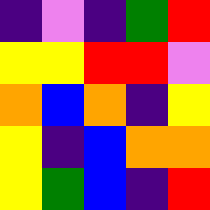[["indigo", "violet", "indigo", "green", "red"], ["yellow", "yellow", "red", "red", "violet"], ["orange", "blue", "orange", "indigo", "yellow"], ["yellow", "indigo", "blue", "orange", "orange"], ["yellow", "green", "blue", "indigo", "red"]]